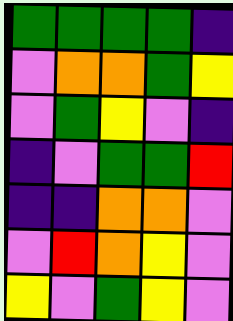[["green", "green", "green", "green", "indigo"], ["violet", "orange", "orange", "green", "yellow"], ["violet", "green", "yellow", "violet", "indigo"], ["indigo", "violet", "green", "green", "red"], ["indigo", "indigo", "orange", "orange", "violet"], ["violet", "red", "orange", "yellow", "violet"], ["yellow", "violet", "green", "yellow", "violet"]]